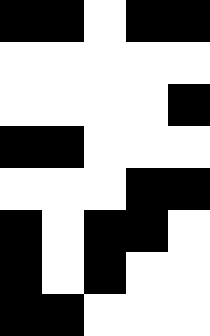[["black", "black", "white", "black", "black"], ["white", "white", "white", "white", "white"], ["white", "white", "white", "white", "black"], ["black", "black", "white", "white", "white"], ["white", "white", "white", "black", "black"], ["black", "white", "black", "black", "white"], ["black", "white", "black", "white", "white"], ["black", "black", "white", "white", "white"]]